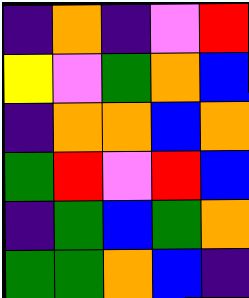[["indigo", "orange", "indigo", "violet", "red"], ["yellow", "violet", "green", "orange", "blue"], ["indigo", "orange", "orange", "blue", "orange"], ["green", "red", "violet", "red", "blue"], ["indigo", "green", "blue", "green", "orange"], ["green", "green", "orange", "blue", "indigo"]]